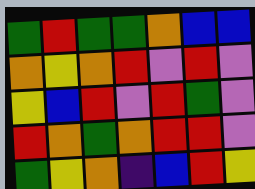[["green", "red", "green", "green", "orange", "blue", "blue"], ["orange", "yellow", "orange", "red", "violet", "red", "violet"], ["yellow", "blue", "red", "violet", "red", "green", "violet"], ["red", "orange", "green", "orange", "red", "red", "violet"], ["green", "yellow", "orange", "indigo", "blue", "red", "yellow"]]